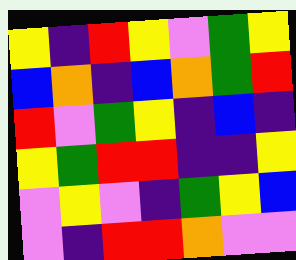[["yellow", "indigo", "red", "yellow", "violet", "green", "yellow"], ["blue", "orange", "indigo", "blue", "orange", "green", "red"], ["red", "violet", "green", "yellow", "indigo", "blue", "indigo"], ["yellow", "green", "red", "red", "indigo", "indigo", "yellow"], ["violet", "yellow", "violet", "indigo", "green", "yellow", "blue"], ["violet", "indigo", "red", "red", "orange", "violet", "violet"]]